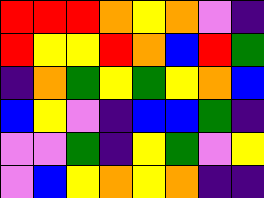[["red", "red", "red", "orange", "yellow", "orange", "violet", "indigo"], ["red", "yellow", "yellow", "red", "orange", "blue", "red", "green"], ["indigo", "orange", "green", "yellow", "green", "yellow", "orange", "blue"], ["blue", "yellow", "violet", "indigo", "blue", "blue", "green", "indigo"], ["violet", "violet", "green", "indigo", "yellow", "green", "violet", "yellow"], ["violet", "blue", "yellow", "orange", "yellow", "orange", "indigo", "indigo"]]